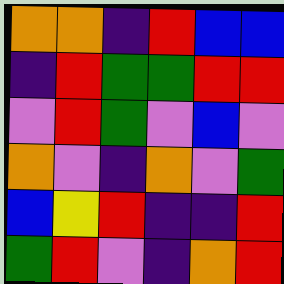[["orange", "orange", "indigo", "red", "blue", "blue"], ["indigo", "red", "green", "green", "red", "red"], ["violet", "red", "green", "violet", "blue", "violet"], ["orange", "violet", "indigo", "orange", "violet", "green"], ["blue", "yellow", "red", "indigo", "indigo", "red"], ["green", "red", "violet", "indigo", "orange", "red"]]